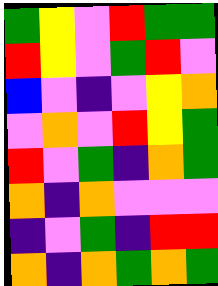[["green", "yellow", "violet", "red", "green", "green"], ["red", "yellow", "violet", "green", "red", "violet"], ["blue", "violet", "indigo", "violet", "yellow", "orange"], ["violet", "orange", "violet", "red", "yellow", "green"], ["red", "violet", "green", "indigo", "orange", "green"], ["orange", "indigo", "orange", "violet", "violet", "violet"], ["indigo", "violet", "green", "indigo", "red", "red"], ["orange", "indigo", "orange", "green", "orange", "green"]]